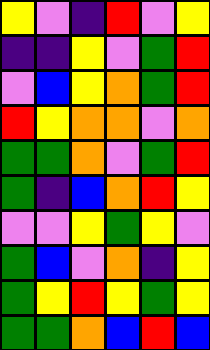[["yellow", "violet", "indigo", "red", "violet", "yellow"], ["indigo", "indigo", "yellow", "violet", "green", "red"], ["violet", "blue", "yellow", "orange", "green", "red"], ["red", "yellow", "orange", "orange", "violet", "orange"], ["green", "green", "orange", "violet", "green", "red"], ["green", "indigo", "blue", "orange", "red", "yellow"], ["violet", "violet", "yellow", "green", "yellow", "violet"], ["green", "blue", "violet", "orange", "indigo", "yellow"], ["green", "yellow", "red", "yellow", "green", "yellow"], ["green", "green", "orange", "blue", "red", "blue"]]